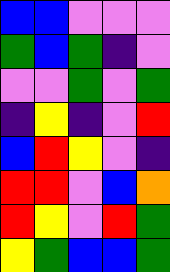[["blue", "blue", "violet", "violet", "violet"], ["green", "blue", "green", "indigo", "violet"], ["violet", "violet", "green", "violet", "green"], ["indigo", "yellow", "indigo", "violet", "red"], ["blue", "red", "yellow", "violet", "indigo"], ["red", "red", "violet", "blue", "orange"], ["red", "yellow", "violet", "red", "green"], ["yellow", "green", "blue", "blue", "green"]]